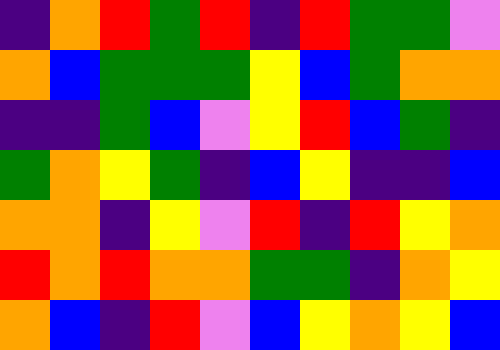[["indigo", "orange", "red", "green", "red", "indigo", "red", "green", "green", "violet"], ["orange", "blue", "green", "green", "green", "yellow", "blue", "green", "orange", "orange"], ["indigo", "indigo", "green", "blue", "violet", "yellow", "red", "blue", "green", "indigo"], ["green", "orange", "yellow", "green", "indigo", "blue", "yellow", "indigo", "indigo", "blue"], ["orange", "orange", "indigo", "yellow", "violet", "red", "indigo", "red", "yellow", "orange"], ["red", "orange", "red", "orange", "orange", "green", "green", "indigo", "orange", "yellow"], ["orange", "blue", "indigo", "red", "violet", "blue", "yellow", "orange", "yellow", "blue"]]